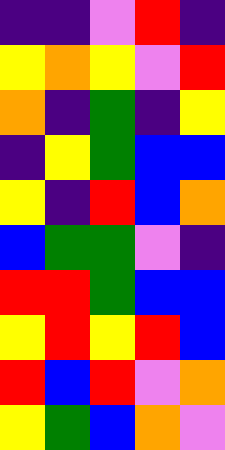[["indigo", "indigo", "violet", "red", "indigo"], ["yellow", "orange", "yellow", "violet", "red"], ["orange", "indigo", "green", "indigo", "yellow"], ["indigo", "yellow", "green", "blue", "blue"], ["yellow", "indigo", "red", "blue", "orange"], ["blue", "green", "green", "violet", "indigo"], ["red", "red", "green", "blue", "blue"], ["yellow", "red", "yellow", "red", "blue"], ["red", "blue", "red", "violet", "orange"], ["yellow", "green", "blue", "orange", "violet"]]